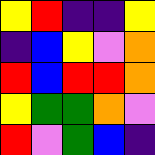[["yellow", "red", "indigo", "indigo", "yellow"], ["indigo", "blue", "yellow", "violet", "orange"], ["red", "blue", "red", "red", "orange"], ["yellow", "green", "green", "orange", "violet"], ["red", "violet", "green", "blue", "indigo"]]